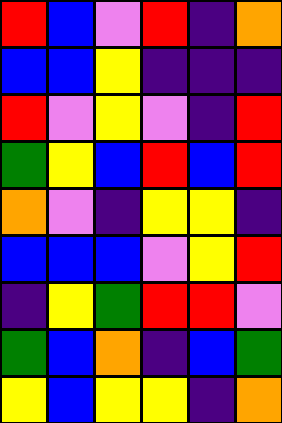[["red", "blue", "violet", "red", "indigo", "orange"], ["blue", "blue", "yellow", "indigo", "indigo", "indigo"], ["red", "violet", "yellow", "violet", "indigo", "red"], ["green", "yellow", "blue", "red", "blue", "red"], ["orange", "violet", "indigo", "yellow", "yellow", "indigo"], ["blue", "blue", "blue", "violet", "yellow", "red"], ["indigo", "yellow", "green", "red", "red", "violet"], ["green", "blue", "orange", "indigo", "blue", "green"], ["yellow", "blue", "yellow", "yellow", "indigo", "orange"]]